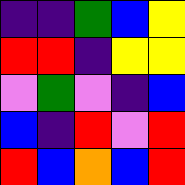[["indigo", "indigo", "green", "blue", "yellow"], ["red", "red", "indigo", "yellow", "yellow"], ["violet", "green", "violet", "indigo", "blue"], ["blue", "indigo", "red", "violet", "red"], ["red", "blue", "orange", "blue", "red"]]